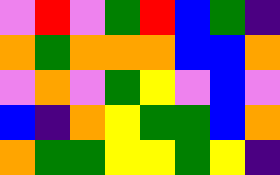[["violet", "red", "violet", "green", "red", "blue", "green", "indigo"], ["orange", "green", "orange", "orange", "orange", "blue", "blue", "orange"], ["violet", "orange", "violet", "green", "yellow", "violet", "blue", "violet"], ["blue", "indigo", "orange", "yellow", "green", "green", "blue", "orange"], ["orange", "green", "green", "yellow", "yellow", "green", "yellow", "indigo"]]